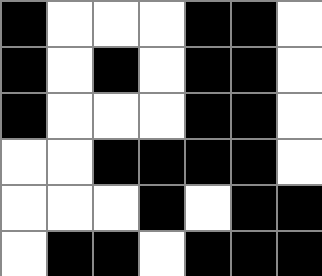[["black", "white", "white", "white", "black", "black", "white"], ["black", "white", "black", "white", "black", "black", "white"], ["black", "white", "white", "white", "black", "black", "white"], ["white", "white", "black", "black", "black", "black", "white"], ["white", "white", "white", "black", "white", "black", "black"], ["white", "black", "black", "white", "black", "black", "black"]]